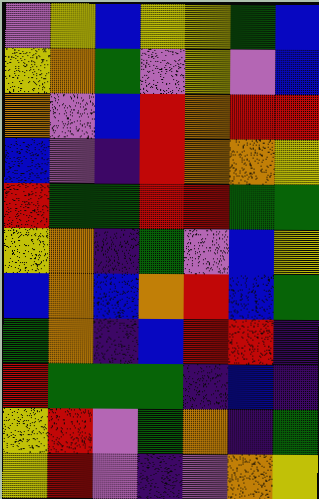[["violet", "yellow", "blue", "yellow", "yellow", "green", "blue"], ["yellow", "orange", "green", "violet", "yellow", "violet", "blue"], ["orange", "violet", "blue", "red", "orange", "red", "red"], ["blue", "violet", "indigo", "red", "orange", "orange", "yellow"], ["red", "green", "green", "red", "red", "green", "green"], ["yellow", "orange", "indigo", "green", "violet", "blue", "yellow"], ["blue", "orange", "blue", "orange", "red", "blue", "green"], ["green", "orange", "indigo", "blue", "red", "red", "indigo"], ["red", "green", "green", "green", "indigo", "blue", "indigo"], ["yellow", "red", "violet", "green", "orange", "indigo", "green"], ["yellow", "red", "violet", "indigo", "violet", "orange", "yellow"]]